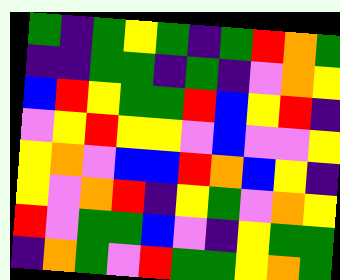[["green", "indigo", "green", "yellow", "green", "indigo", "green", "red", "orange", "green"], ["indigo", "indigo", "green", "green", "indigo", "green", "indigo", "violet", "orange", "yellow"], ["blue", "red", "yellow", "green", "green", "red", "blue", "yellow", "red", "indigo"], ["violet", "yellow", "red", "yellow", "yellow", "violet", "blue", "violet", "violet", "yellow"], ["yellow", "orange", "violet", "blue", "blue", "red", "orange", "blue", "yellow", "indigo"], ["yellow", "violet", "orange", "red", "indigo", "yellow", "green", "violet", "orange", "yellow"], ["red", "violet", "green", "green", "blue", "violet", "indigo", "yellow", "green", "green"], ["indigo", "orange", "green", "violet", "red", "green", "green", "yellow", "orange", "green"]]